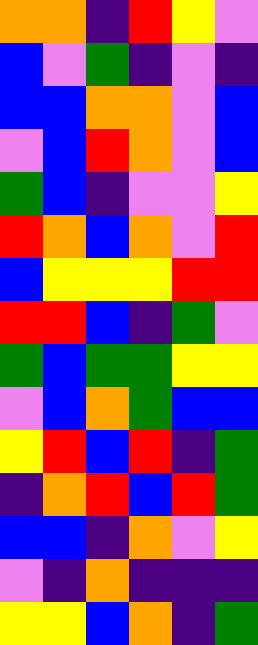[["orange", "orange", "indigo", "red", "yellow", "violet"], ["blue", "violet", "green", "indigo", "violet", "indigo"], ["blue", "blue", "orange", "orange", "violet", "blue"], ["violet", "blue", "red", "orange", "violet", "blue"], ["green", "blue", "indigo", "violet", "violet", "yellow"], ["red", "orange", "blue", "orange", "violet", "red"], ["blue", "yellow", "yellow", "yellow", "red", "red"], ["red", "red", "blue", "indigo", "green", "violet"], ["green", "blue", "green", "green", "yellow", "yellow"], ["violet", "blue", "orange", "green", "blue", "blue"], ["yellow", "red", "blue", "red", "indigo", "green"], ["indigo", "orange", "red", "blue", "red", "green"], ["blue", "blue", "indigo", "orange", "violet", "yellow"], ["violet", "indigo", "orange", "indigo", "indigo", "indigo"], ["yellow", "yellow", "blue", "orange", "indigo", "green"]]